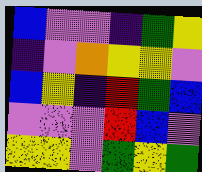[["blue", "violet", "violet", "indigo", "green", "yellow"], ["indigo", "violet", "orange", "yellow", "yellow", "violet"], ["blue", "yellow", "indigo", "red", "green", "blue"], ["violet", "violet", "violet", "red", "blue", "violet"], ["yellow", "yellow", "violet", "green", "yellow", "green"]]